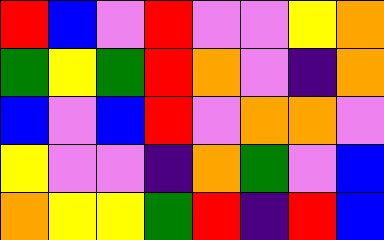[["red", "blue", "violet", "red", "violet", "violet", "yellow", "orange"], ["green", "yellow", "green", "red", "orange", "violet", "indigo", "orange"], ["blue", "violet", "blue", "red", "violet", "orange", "orange", "violet"], ["yellow", "violet", "violet", "indigo", "orange", "green", "violet", "blue"], ["orange", "yellow", "yellow", "green", "red", "indigo", "red", "blue"]]